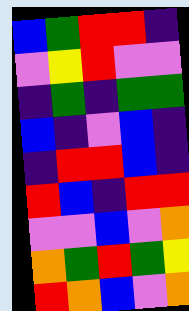[["blue", "green", "red", "red", "indigo"], ["violet", "yellow", "red", "violet", "violet"], ["indigo", "green", "indigo", "green", "green"], ["blue", "indigo", "violet", "blue", "indigo"], ["indigo", "red", "red", "blue", "indigo"], ["red", "blue", "indigo", "red", "red"], ["violet", "violet", "blue", "violet", "orange"], ["orange", "green", "red", "green", "yellow"], ["red", "orange", "blue", "violet", "orange"]]